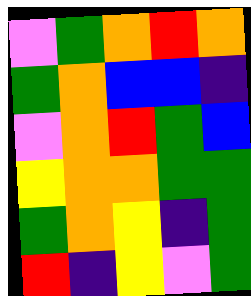[["violet", "green", "orange", "red", "orange"], ["green", "orange", "blue", "blue", "indigo"], ["violet", "orange", "red", "green", "blue"], ["yellow", "orange", "orange", "green", "green"], ["green", "orange", "yellow", "indigo", "green"], ["red", "indigo", "yellow", "violet", "green"]]